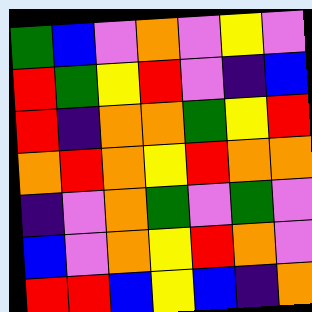[["green", "blue", "violet", "orange", "violet", "yellow", "violet"], ["red", "green", "yellow", "red", "violet", "indigo", "blue"], ["red", "indigo", "orange", "orange", "green", "yellow", "red"], ["orange", "red", "orange", "yellow", "red", "orange", "orange"], ["indigo", "violet", "orange", "green", "violet", "green", "violet"], ["blue", "violet", "orange", "yellow", "red", "orange", "violet"], ["red", "red", "blue", "yellow", "blue", "indigo", "orange"]]